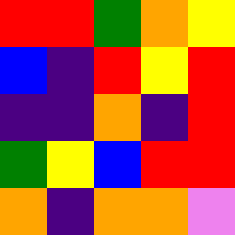[["red", "red", "green", "orange", "yellow"], ["blue", "indigo", "red", "yellow", "red"], ["indigo", "indigo", "orange", "indigo", "red"], ["green", "yellow", "blue", "red", "red"], ["orange", "indigo", "orange", "orange", "violet"]]